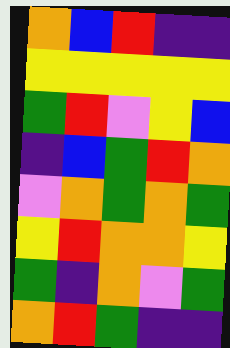[["orange", "blue", "red", "indigo", "indigo"], ["yellow", "yellow", "yellow", "yellow", "yellow"], ["green", "red", "violet", "yellow", "blue"], ["indigo", "blue", "green", "red", "orange"], ["violet", "orange", "green", "orange", "green"], ["yellow", "red", "orange", "orange", "yellow"], ["green", "indigo", "orange", "violet", "green"], ["orange", "red", "green", "indigo", "indigo"]]